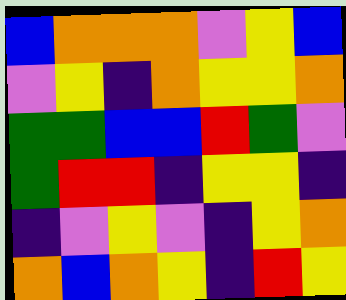[["blue", "orange", "orange", "orange", "violet", "yellow", "blue"], ["violet", "yellow", "indigo", "orange", "yellow", "yellow", "orange"], ["green", "green", "blue", "blue", "red", "green", "violet"], ["green", "red", "red", "indigo", "yellow", "yellow", "indigo"], ["indigo", "violet", "yellow", "violet", "indigo", "yellow", "orange"], ["orange", "blue", "orange", "yellow", "indigo", "red", "yellow"]]